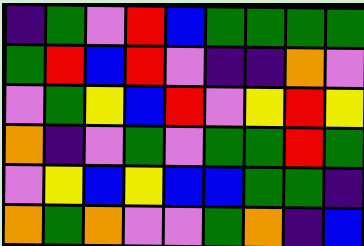[["indigo", "green", "violet", "red", "blue", "green", "green", "green", "green"], ["green", "red", "blue", "red", "violet", "indigo", "indigo", "orange", "violet"], ["violet", "green", "yellow", "blue", "red", "violet", "yellow", "red", "yellow"], ["orange", "indigo", "violet", "green", "violet", "green", "green", "red", "green"], ["violet", "yellow", "blue", "yellow", "blue", "blue", "green", "green", "indigo"], ["orange", "green", "orange", "violet", "violet", "green", "orange", "indigo", "blue"]]